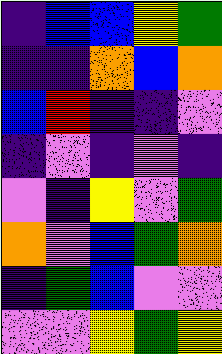[["indigo", "blue", "blue", "yellow", "green"], ["indigo", "indigo", "orange", "blue", "orange"], ["blue", "red", "indigo", "indigo", "violet"], ["indigo", "violet", "indigo", "violet", "indigo"], ["violet", "indigo", "yellow", "violet", "green"], ["orange", "violet", "blue", "green", "orange"], ["indigo", "green", "blue", "violet", "violet"], ["violet", "violet", "yellow", "green", "yellow"]]